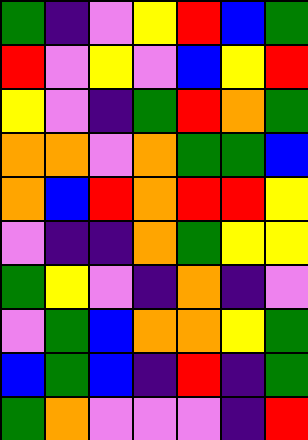[["green", "indigo", "violet", "yellow", "red", "blue", "green"], ["red", "violet", "yellow", "violet", "blue", "yellow", "red"], ["yellow", "violet", "indigo", "green", "red", "orange", "green"], ["orange", "orange", "violet", "orange", "green", "green", "blue"], ["orange", "blue", "red", "orange", "red", "red", "yellow"], ["violet", "indigo", "indigo", "orange", "green", "yellow", "yellow"], ["green", "yellow", "violet", "indigo", "orange", "indigo", "violet"], ["violet", "green", "blue", "orange", "orange", "yellow", "green"], ["blue", "green", "blue", "indigo", "red", "indigo", "green"], ["green", "orange", "violet", "violet", "violet", "indigo", "red"]]